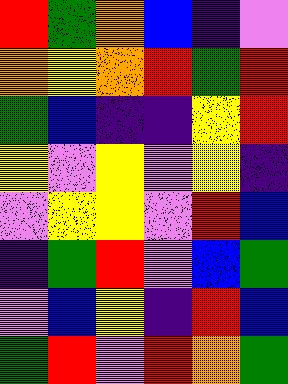[["red", "green", "orange", "blue", "indigo", "violet"], ["orange", "yellow", "orange", "red", "green", "red"], ["green", "blue", "indigo", "indigo", "yellow", "red"], ["yellow", "violet", "yellow", "violet", "yellow", "indigo"], ["violet", "yellow", "yellow", "violet", "red", "blue"], ["indigo", "green", "red", "violet", "blue", "green"], ["violet", "blue", "yellow", "indigo", "red", "blue"], ["green", "red", "violet", "red", "orange", "green"]]